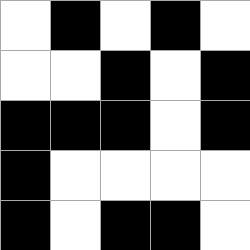[["white", "black", "white", "black", "white"], ["white", "white", "black", "white", "black"], ["black", "black", "black", "white", "black"], ["black", "white", "white", "white", "white"], ["black", "white", "black", "black", "white"]]